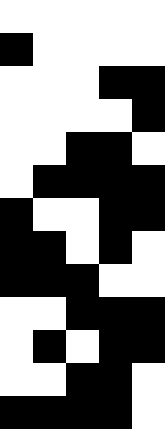[["white", "white", "white", "white", "white"], ["black", "white", "white", "white", "white"], ["white", "white", "white", "black", "black"], ["white", "white", "white", "white", "black"], ["white", "white", "black", "black", "white"], ["white", "black", "black", "black", "black"], ["black", "white", "white", "black", "black"], ["black", "black", "white", "black", "white"], ["black", "black", "black", "white", "white"], ["white", "white", "black", "black", "black"], ["white", "black", "white", "black", "black"], ["white", "white", "black", "black", "white"], ["black", "black", "black", "black", "white"]]